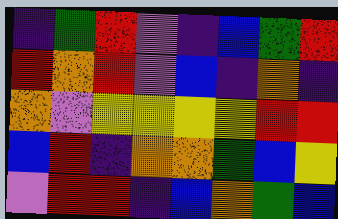[["indigo", "green", "red", "violet", "indigo", "blue", "green", "red"], ["red", "orange", "red", "violet", "blue", "indigo", "orange", "indigo"], ["orange", "violet", "yellow", "yellow", "yellow", "yellow", "red", "red"], ["blue", "red", "indigo", "orange", "orange", "green", "blue", "yellow"], ["violet", "red", "red", "indigo", "blue", "orange", "green", "blue"]]